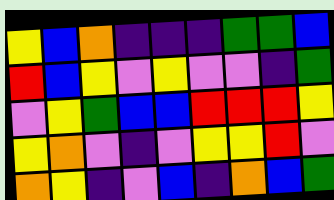[["yellow", "blue", "orange", "indigo", "indigo", "indigo", "green", "green", "blue"], ["red", "blue", "yellow", "violet", "yellow", "violet", "violet", "indigo", "green"], ["violet", "yellow", "green", "blue", "blue", "red", "red", "red", "yellow"], ["yellow", "orange", "violet", "indigo", "violet", "yellow", "yellow", "red", "violet"], ["orange", "yellow", "indigo", "violet", "blue", "indigo", "orange", "blue", "green"]]